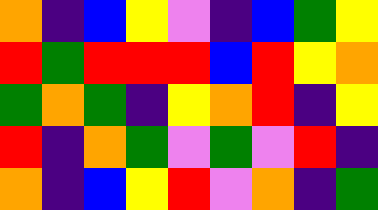[["orange", "indigo", "blue", "yellow", "violet", "indigo", "blue", "green", "yellow"], ["red", "green", "red", "red", "red", "blue", "red", "yellow", "orange"], ["green", "orange", "green", "indigo", "yellow", "orange", "red", "indigo", "yellow"], ["red", "indigo", "orange", "green", "violet", "green", "violet", "red", "indigo"], ["orange", "indigo", "blue", "yellow", "red", "violet", "orange", "indigo", "green"]]